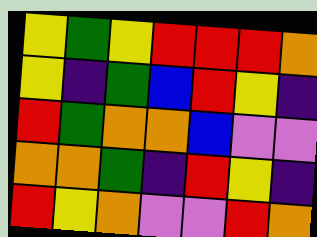[["yellow", "green", "yellow", "red", "red", "red", "orange"], ["yellow", "indigo", "green", "blue", "red", "yellow", "indigo"], ["red", "green", "orange", "orange", "blue", "violet", "violet"], ["orange", "orange", "green", "indigo", "red", "yellow", "indigo"], ["red", "yellow", "orange", "violet", "violet", "red", "orange"]]